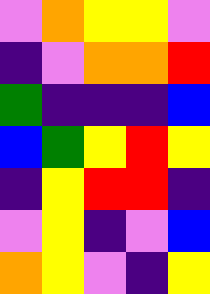[["violet", "orange", "yellow", "yellow", "violet"], ["indigo", "violet", "orange", "orange", "red"], ["green", "indigo", "indigo", "indigo", "blue"], ["blue", "green", "yellow", "red", "yellow"], ["indigo", "yellow", "red", "red", "indigo"], ["violet", "yellow", "indigo", "violet", "blue"], ["orange", "yellow", "violet", "indigo", "yellow"]]